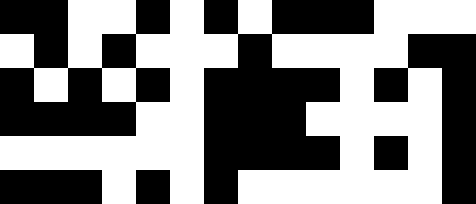[["black", "black", "white", "white", "black", "white", "black", "white", "black", "black", "black", "white", "white", "white"], ["white", "black", "white", "black", "white", "white", "white", "black", "white", "white", "white", "white", "black", "black"], ["black", "white", "black", "white", "black", "white", "black", "black", "black", "black", "white", "black", "white", "black"], ["black", "black", "black", "black", "white", "white", "black", "black", "black", "white", "white", "white", "white", "black"], ["white", "white", "white", "white", "white", "white", "black", "black", "black", "black", "white", "black", "white", "black"], ["black", "black", "black", "white", "black", "white", "black", "white", "white", "white", "white", "white", "white", "black"]]